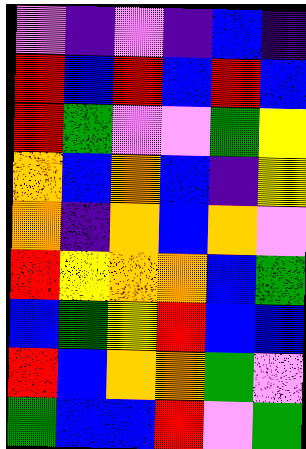[["violet", "indigo", "violet", "indigo", "blue", "indigo"], ["red", "blue", "red", "blue", "red", "blue"], ["red", "green", "violet", "violet", "green", "yellow"], ["orange", "blue", "orange", "blue", "indigo", "yellow"], ["orange", "indigo", "orange", "blue", "orange", "violet"], ["red", "yellow", "orange", "orange", "blue", "green"], ["blue", "green", "yellow", "red", "blue", "blue"], ["red", "blue", "orange", "orange", "green", "violet"], ["green", "blue", "blue", "red", "violet", "green"]]